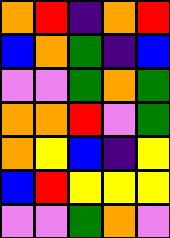[["orange", "red", "indigo", "orange", "red"], ["blue", "orange", "green", "indigo", "blue"], ["violet", "violet", "green", "orange", "green"], ["orange", "orange", "red", "violet", "green"], ["orange", "yellow", "blue", "indigo", "yellow"], ["blue", "red", "yellow", "yellow", "yellow"], ["violet", "violet", "green", "orange", "violet"]]